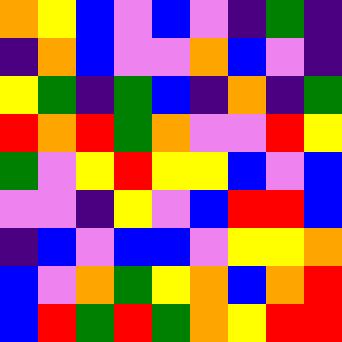[["orange", "yellow", "blue", "violet", "blue", "violet", "indigo", "green", "indigo"], ["indigo", "orange", "blue", "violet", "violet", "orange", "blue", "violet", "indigo"], ["yellow", "green", "indigo", "green", "blue", "indigo", "orange", "indigo", "green"], ["red", "orange", "red", "green", "orange", "violet", "violet", "red", "yellow"], ["green", "violet", "yellow", "red", "yellow", "yellow", "blue", "violet", "blue"], ["violet", "violet", "indigo", "yellow", "violet", "blue", "red", "red", "blue"], ["indigo", "blue", "violet", "blue", "blue", "violet", "yellow", "yellow", "orange"], ["blue", "violet", "orange", "green", "yellow", "orange", "blue", "orange", "red"], ["blue", "red", "green", "red", "green", "orange", "yellow", "red", "red"]]